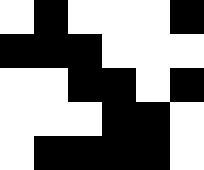[["white", "black", "white", "white", "white", "black"], ["black", "black", "black", "white", "white", "white"], ["white", "white", "black", "black", "white", "black"], ["white", "white", "white", "black", "black", "white"], ["white", "black", "black", "black", "black", "white"]]